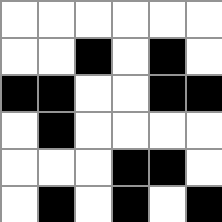[["white", "white", "white", "white", "white", "white"], ["white", "white", "black", "white", "black", "white"], ["black", "black", "white", "white", "black", "black"], ["white", "black", "white", "white", "white", "white"], ["white", "white", "white", "black", "black", "white"], ["white", "black", "white", "black", "white", "black"]]